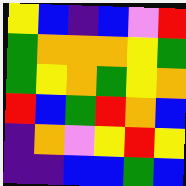[["yellow", "blue", "indigo", "blue", "violet", "red"], ["green", "orange", "orange", "orange", "yellow", "green"], ["green", "yellow", "orange", "green", "yellow", "orange"], ["red", "blue", "green", "red", "orange", "blue"], ["indigo", "orange", "violet", "yellow", "red", "yellow"], ["indigo", "indigo", "blue", "blue", "green", "blue"]]